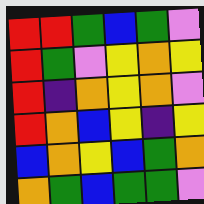[["red", "red", "green", "blue", "green", "violet"], ["red", "green", "violet", "yellow", "orange", "yellow"], ["red", "indigo", "orange", "yellow", "orange", "violet"], ["red", "orange", "blue", "yellow", "indigo", "yellow"], ["blue", "orange", "yellow", "blue", "green", "orange"], ["orange", "green", "blue", "green", "green", "violet"]]